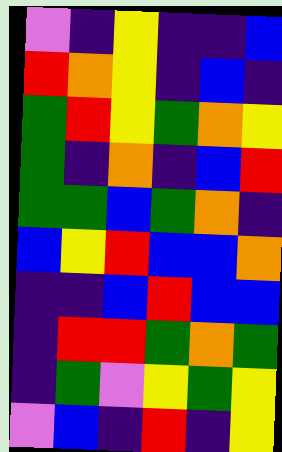[["violet", "indigo", "yellow", "indigo", "indigo", "blue"], ["red", "orange", "yellow", "indigo", "blue", "indigo"], ["green", "red", "yellow", "green", "orange", "yellow"], ["green", "indigo", "orange", "indigo", "blue", "red"], ["green", "green", "blue", "green", "orange", "indigo"], ["blue", "yellow", "red", "blue", "blue", "orange"], ["indigo", "indigo", "blue", "red", "blue", "blue"], ["indigo", "red", "red", "green", "orange", "green"], ["indigo", "green", "violet", "yellow", "green", "yellow"], ["violet", "blue", "indigo", "red", "indigo", "yellow"]]